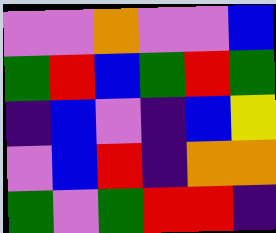[["violet", "violet", "orange", "violet", "violet", "blue"], ["green", "red", "blue", "green", "red", "green"], ["indigo", "blue", "violet", "indigo", "blue", "yellow"], ["violet", "blue", "red", "indigo", "orange", "orange"], ["green", "violet", "green", "red", "red", "indigo"]]